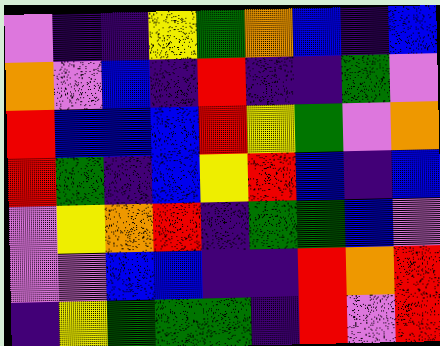[["violet", "indigo", "indigo", "yellow", "green", "orange", "blue", "indigo", "blue"], ["orange", "violet", "blue", "indigo", "red", "indigo", "indigo", "green", "violet"], ["red", "blue", "blue", "blue", "red", "yellow", "green", "violet", "orange"], ["red", "green", "indigo", "blue", "yellow", "red", "blue", "indigo", "blue"], ["violet", "yellow", "orange", "red", "indigo", "green", "green", "blue", "violet"], ["violet", "violet", "blue", "blue", "indigo", "indigo", "red", "orange", "red"], ["indigo", "yellow", "green", "green", "green", "indigo", "red", "violet", "red"]]